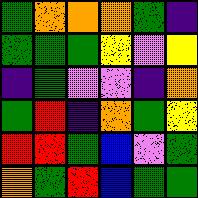[["green", "orange", "orange", "orange", "green", "indigo"], ["green", "green", "green", "yellow", "violet", "yellow"], ["indigo", "green", "violet", "violet", "indigo", "orange"], ["green", "red", "indigo", "orange", "green", "yellow"], ["red", "red", "green", "blue", "violet", "green"], ["orange", "green", "red", "blue", "green", "green"]]